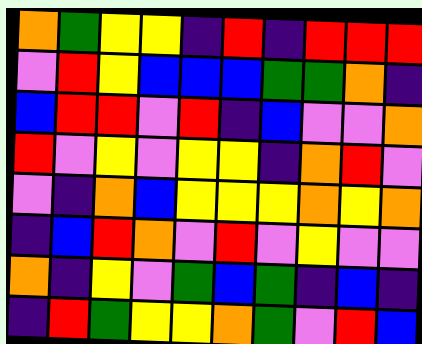[["orange", "green", "yellow", "yellow", "indigo", "red", "indigo", "red", "red", "red"], ["violet", "red", "yellow", "blue", "blue", "blue", "green", "green", "orange", "indigo"], ["blue", "red", "red", "violet", "red", "indigo", "blue", "violet", "violet", "orange"], ["red", "violet", "yellow", "violet", "yellow", "yellow", "indigo", "orange", "red", "violet"], ["violet", "indigo", "orange", "blue", "yellow", "yellow", "yellow", "orange", "yellow", "orange"], ["indigo", "blue", "red", "orange", "violet", "red", "violet", "yellow", "violet", "violet"], ["orange", "indigo", "yellow", "violet", "green", "blue", "green", "indigo", "blue", "indigo"], ["indigo", "red", "green", "yellow", "yellow", "orange", "green", "violet", "red", "blue"]]